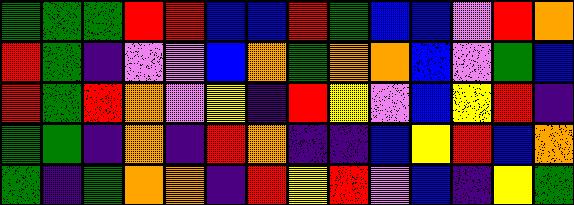[["green", "green", "green", "red", "red", "blue", "blue", "red", "green", "blue", "blue", "violet", "red", "orange"], ["red", "green", "indigo", "violet", "violet", "blue", "orange", "green", "orange", "orange", "blue", "violet", "green", "blue"], ["red", "green", "red", "orange", "violet", "yellow", "indigo", "red", "yellow", "violet", "blue", "yellow", "red", "indigo"], ["green", "green", "indigo", "orange", "indigo", "red", "orange", "indigo", "indigo", "blue", "yellow", "red", "blue", "orange"], ["green", "indigo", "green", "orange", "orange", "indigo", "red", "yellow", "red", "violet", "blue", "indigo", "yellow", "green"]]